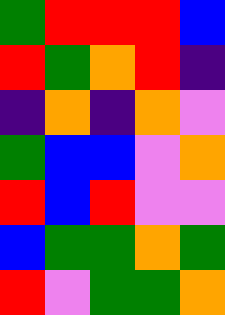[["green", "red", "red", "red", "blue"], ["red", "green", "orange", "red", "indigo"], ["indigo", "orange", "indigo", "orange", "violet"], ["green", "blue", "blue", "violet", "orange"], ["red", "blue", "red", "violet", "violet"], ["blue", "green", "green", "orange", "green"], ["red", "violet", "green", "green", "orange"]]